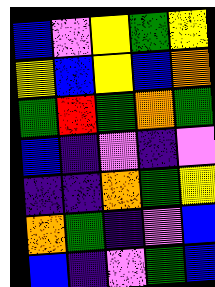[["blue", "violet", "yellow", "green", "yellow"], ["yellow", "blue", "yellow", "blue", "orange"], ["green", "red", "green", "orange", "green"], ["blue", "indigo", "violet", "indigo", "violet"], ["indigo", "indigo", "orange", "green", "yellow"], ["orange", "green", "indigo", "violet", "blue"], ["blue", "indigo", "violet", "green", "blue"]]